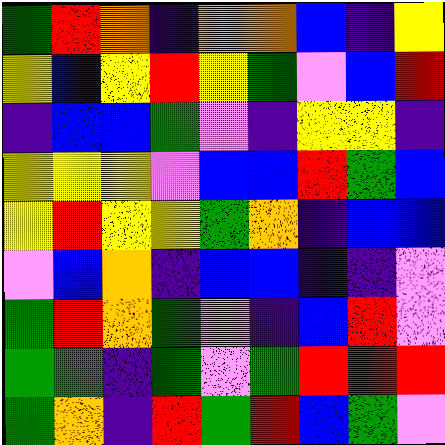[["green", "red", "orange", "indigo", "orange", "orange", "blue", "indigo", "yellow"], ["yellow", "blue", "yellow", "red", "yellow", "green", "violet", "blue", "red"], ["indigo", "blue", "blue", "green", "violet", "indigo", "yellow", "yellow", "indigo"], ["yellow", "yellow", "yellow", "violet", "blue", "blue", "red", "green", "blue"], ["yellow", "red", "yellow", "yellow", "green", "orange", "indigo", "blue", "blue"], ["violet", "blue", "orange", "indigo", "blue", "blue", "indigo", "indigo", "violet"], ["green", "red", "orange", "green", "violet", "indigo", "blue", "red", "violet"], ["green", "green", "indigo", "green", "violet", "green", "red", "red", "red"], ["green", "orange", "indigo", "red", "green", "red", "blue", "green", "violet"]]